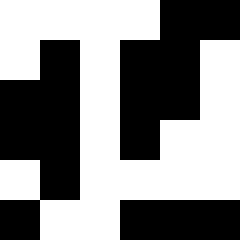[["white", "white", "white", "white", "black", "black"], ["white", "black", "white", "black", "black", "white"], ["black", "black", "white", "black", "black", "white"], ["black", "black", "white", "black", "white", "white"], ["white", "black", "white", "white", "white", "white"], ["black", "white", "white", "black", "black", "black"]]